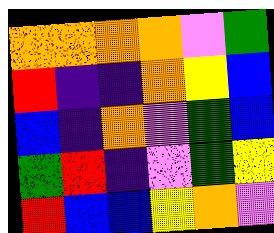[["orange", "orange", "orange", "orange", "violet", "green"], ["red", "indigo", "indigo", "orange", "yellow", "blue"], ["blue", "indigo", "orange", "violet", "green", "blue"], ["green", "red", "indigo", "violet", "green", "yellow"], ["red", "blue", "blue", "yellow", "orange", "violet"]]